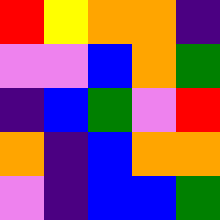[["red", "yellow", "orange", "orange", "indigo"], ["violet", "violet", "blue", "orange", "green"], ["indigo", "blue", "green", "violet", "red"], ["orange", "indigo", "blue", "orange", "orange"], ["violet", "indigo", "blue", "blue", "green"]]